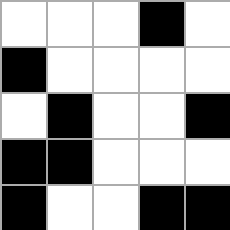[["white", "white", "white", "black", "white"], ["black", "white", "white", "white", "white"], ["white", "black", "white", "white", "black"], ["black", "black", "white", "white", "white"], ["black", "white", "white", "black", "black"]]